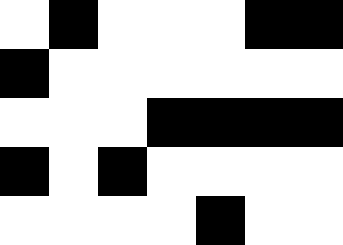[["white", "black", "white", "white", "white", "black", "black"], ["black", "white", "white", "white", "white", "white", "white"], ["white", "white", "white", "black", "black", "black", "black"], ["black", "white", "black", "white", "white", "white", "white"], ["white", "white", "white", "white", "black", "white", "white"]]